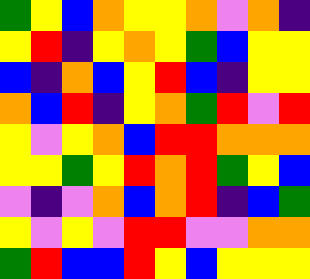[["green", "yellow", "blue", "orange", "yellow", "yellow", "orange", "violet", "orange", "indigo"], ["yellow", "red", "indigo", "yellow", "orange", "yellow", "green", "blue", "yellow", "yellow"], ["blue", "indigo", "orange", "blue", "yellow", "red", "blue", "indigo", "yellow", "yellow"], ["orange", "blue", "red", "indigo", "yellow", "orange", "green", "red", "violet", "red"], ["yellow", "violet", "yellow", "orange", "blue", "red", "red", "orange", "orange", "orange"], ["yellow", "yellow", "green", "yellow", "red", "orange", "red", "green", "yellow", "blue"], ["violet", "indigo", "violet", "orange", "blue", "orange", "red", "indigo", "blue", "green"], ["yellow", "violet", "yellow", "violet", "red", "red", "violet", "violet", "orange", "orange"], ["green", "red", "blue", "blue", "red", "yellow", "blue", "yellow", "yellow", "yellow"]]